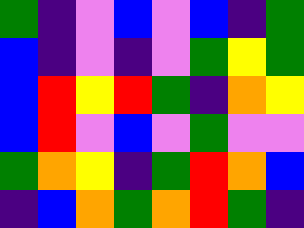[["green", "indigo", "violet", "blue", "violet", "blue", "indigo", "green"], ["blue", "indigo", "violet", "indigo", "violet", "green", "yellow", "green"], ["blue", "red", "yellow", "red", "green", "indigo", "orange", "yellow"], ["blue", "red", "violet", "blue", "violet", "green", "violet", "violet"], ["green", "orange", "yellow", "indigo", "green", "red", "orange", "blue"], ["indigo", "blue", "orange", "green", "orange", "red", "green", "indigo"]]